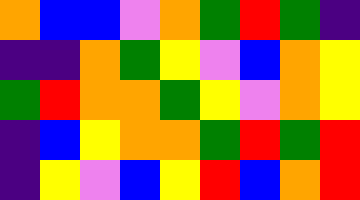[["orange", "blue", "blue", "violet", "orange", "green", "red", "green", "indigo"], ["indigo", "indigo", "orange", "green", "yellow", "violet", "blue", "orange", "yellow"], ["green", "red", "orange", "orange", "green", "yellow", "violet", "orange", "yellow"], ["indigo", "blue", "yellow", "orange", "orange", "green", "red", "green", "red"], ["indigo", "yellow", "violet", "blue", "yellow", "red", "blue", "orange", "red"]]